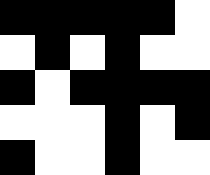[["black", "black", "black", "black", "black", "white"], ["white", "black", "white", "black", "white", "white"], ["black", "white", "black", "black", "black", "black"], ["white", "white", "white", "black", "white", "black"], ["black", "white", "white", "black", "white", "white"]]